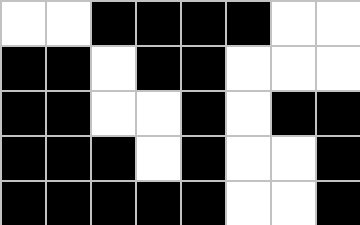[["white", "white", "black", "black", "black", "black", "white", "white"], ["black", "black", "white", "black", "black", "white", "white", "white"], ["black", "black", "white", "white", "black", "white", "black", "black"], ["black", "black", "black", "white", "black", "white", "white", "black"], ["black", "black", "black", "black", "black", "white", "white", "black"]]